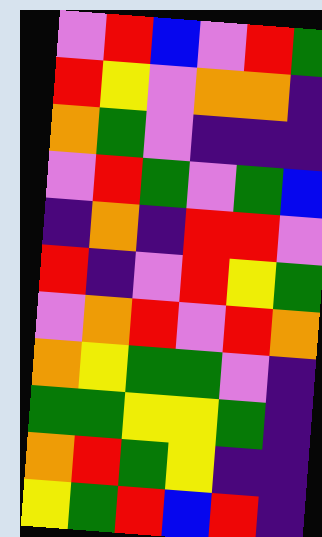[["violet", "red", "blue", "violet", "red", "green"], ["red", "yellow", "violet", "orange", "orange", "indigo"], ["orange", "green", "violet", "indigo", "indigo", "indigo"], ["violet", "red", "green", "violet", "green", "blue"], ["indigo", "orange", "indigo", "red", "red", "violet"], ["red", "indigo", "violet", "red", "yellow", "green"], ["violet", "orange", "red", "violet", "red", "orange"], ["orange", "yellow", "green", "green", "violet", "indigo"], ["green", "green", "yellow", "yellow", "green", "indigo"], ["orange", "red", "green", "yellow", "indigo", "indigo"], ["yellow", "green", "red", "blue", "red", "indigo"]]